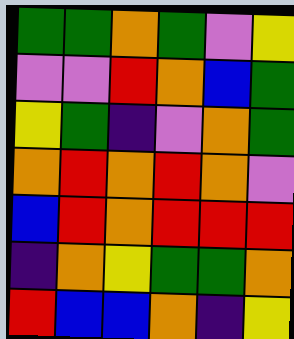[["green", "green", "orange", "green", "violet", "yellow"], ["violet", "violet", "red", "orange", "blue", "green"], ["yellow", "green", "indigo", "violet", "orange", "green"], ["orange", "red", "orange", "red", "orange", "violet"], ["blue", "red", "orange", "red", "red", "red"], ["indigo", "orange", "yellow", "green", "green", "orange"], ["red", "blue", "blue", "orange", "indigo", "yellow"]]